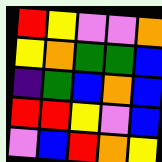[["red", "yellow", "violet", "violet", "orange"], ["yellow", "orange", "green", "green", "blue"], ["indigo", "green", "blue", "orange", "blue"], ["red", "red", "yellow", "violet", "blue"], ["violet", "blue", "red", "orange", "yellow"]]